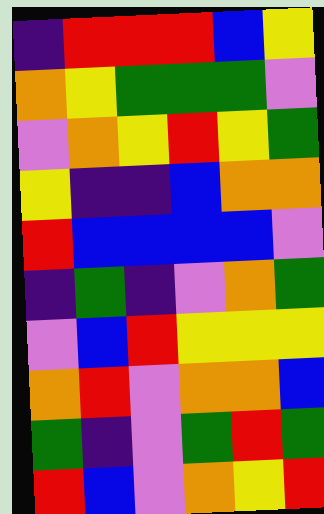[["indigo", "red", "red", "red", "blue", "yellow"], ["orange", "yellow", "green", "green", "green", "violet"], ["violet", "orange", "yellow", "red", "yellow", "green"], ["yellow", "indigo", "indigo", "blue", "orange", "orange"], ["red", "blue", "blue", "blue", "blue", "violet"], ["indigo", "green", "indigo", "violet", "orange", "green"], ["violet", "blue", "red", "yellow", "yellow", "yellow"], ["orange", "red", "violet", "orange", "orange", "blue"], ["green", "indigo", "violet", "green", "red", "green"], ["red", "blue", "violet", "orange", "yellow", "red"]]